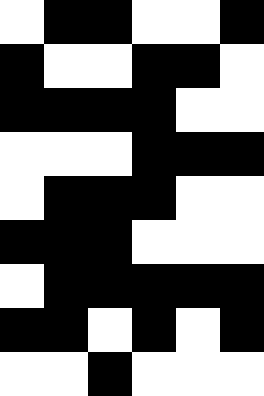[["white", "black", "black", "white", "white", "black"], ["black", "white", "white", "black", "black", "white"], ["black", "black", "black", "black", "white", "white"], ["white", "white", "white", "black", "black", "black"], ["white", "black", "black", "black", "white", "white"], ["black", "black", "black", "white", "white", "white"], ["white", "black", "black", "black", "black", "black"], ["black", "black", "white", "black", "white", "black"], ["white", "white", "black", "white", "white", "white"]]